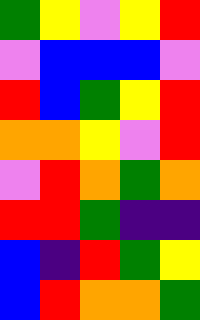[["green", "yellow", "violet", "yellow", "red"], ["violet", "blue", "blue", "blue", "violet"], ["red", "blue", "green", "yellow", "red"], ["orange", "orange", "yellow", "violet", "red"], ["violet", "red", "orange", "green", "orange"], ["red", "red", "green", "indigo", "indigo"], ["blue", "indigo", "red", "green", "yellow"], ["blue", "red", "orange", "orange", "green"]]